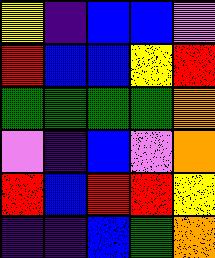[["yellow", "indigo", "blue", "blue", "violet"], ["red", "blue", "blue", "yellow", "red"], ["green", "green", "green", "green", "orange"], ["violet", "indigo", "blue", "violet", "orange"], ["red", "blue", "red", "red", "yellow"], ["indigo", "indigo", "blue", "green", "orange"]]